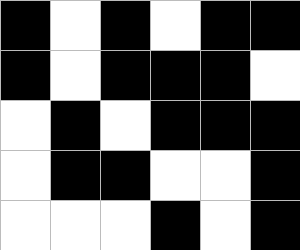[["black", "white", "black", "white", "black", "black"], ["black", "white", "black", "black", "black", "white"], ["white", "black", "white", "black", "black", "black"], ["white", "black", "black", "white", "white", "black"], ["white", "white", "white", "black", "white", "black"]]